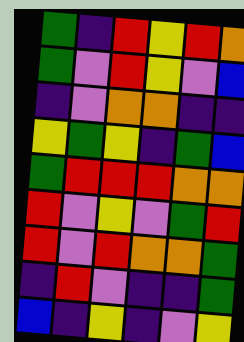[["green", "indigo", "red", "yellow", "red", "orange"], ["green", "violet", "red", "yellow", "violet", "blue"], ["indigo", "violet", "orange", "orange", "indigo", "indigo"], ["yellow", "green", "yellow", "indigo", "green", "blue"], ["green", "red", "red", "red", "orange", "orange"], ["red", "violet", "yellow", "violet", "green", "red"], ["red", "violet", "red", "orange", "orange", "green"], ["indigo", "red", "violet", "indigo", "indigo", "green"], ["blue", "indigo", "yellow", "indigo", "violet", "yellow"]]